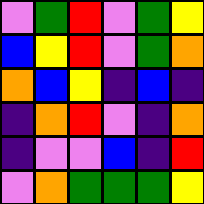[["violet", "green", "red", "violet", "green", "yellow"], ["blue", "yellow", "red", "violet", "green", "orange"], ["orange", "blue", "yellow", "indigo", "blue", "indigo"], ["indigo", "orange", "red", "violet", "indigo", "orange"], ["indigo", "violet", "violet", "blue", "indigo", "red"], ["violet", "orange", "green", "green", "green", "yellow"]]